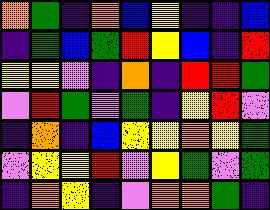[["orange", "green", "indigo", "orange", "blue", "yellow", "indigo", "indigo", "blue"], ["indigo", "green", "blue", "green", "red", "yellow", "blue", "indigo", "red"], ["yellow", "yellow", "violet", "indigo", "orange", "indigo", "red", "red", "green"], ["violet", "red", "green", "violet", "green", "indigo", "yellow", "red", "violet"], ["indigo", "orange", "indigo", "blue", "yellow", "yellow", "orange", "yellow", "green"], ["violet", "yellow", "yellow", "red", "violet", "yellow", "green", "violet", "green"], ["indigo", "orange", "yellow", "indigo", "violet", "orange", "orange", "green", "indigo"]]